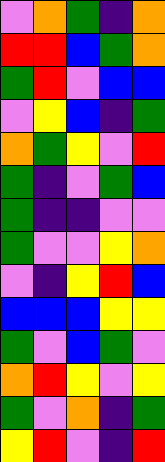[["violet", "orange", "green", "indigo", "orange"], ["red", "red", "blue", "green", "orange"], ["green", "red", "violet", "blue", "blue"], ["violet", "yellow", "blue", "indigo", "green"], ["orange", "green", "yellow", "violet", "red"], ["green", "indigo", "violet", "green", "blue"], ["green", "indigo", "indigo", "violet", "violet"], ["green", "violet", "violet", "yellow", "orange"], ["violet", "indigo", "yellow", "red", "blue"], ["blue", "blue", "blue", "yellow", "yellow"], ["green", "violet", "blue", "green", "violet"], ["orange", "red", "yellow", "violet", "yellow"], ["green", "violet", "orange", "indigo", "green"], ["yellow", "red", "violet", "indigo", "red"]]